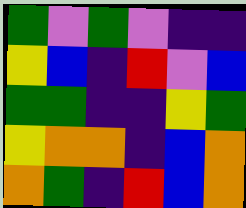[["green", "violet", "green", "violet", "indigo", "indigo"], ["yellow", "blue", "indigo", "red", "violet", "blue"], ["green", "green", "indigo", "indigo", "yellow", "green"], ["yellow", "orange", "orange", "indigo", "blue", "orange"], ["orange", "green", "indigo", "red", "blue", "orange"]]